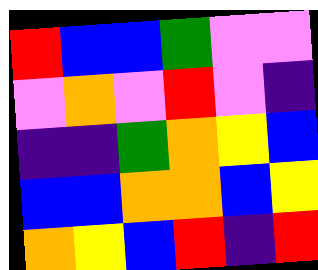[["red", "blue", "blue", "green", "violet", "violet"], ["violet", "orange", "violet", "red", "violet", "indigo"], ["indigo", "indigo", "green", "orange", "yellow", "blue"], ["blue", "blue", "orange", "orange", "blue", "yellow"], ["orange", "yellow", "blue", "red", "indigo", "red"]]